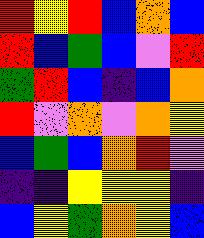[["red", "yellow", "red", "blue", "orange", "blue"], ["red", "blue", "green", "blue", "violet", "red"], ["green", "red", "blue", "indigo", "blue", "orange"], ["red", "violet", "orange", "violet", "orange", "yellow"], ["blue", "green", "blue", "orange", "red", "violet"], ["indigo", "indigo", "yellow", "yellow", "yellow", "indigo"], ["blue", "yellow", "green", "orange", "yellow", "blue"]]